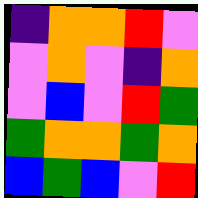[["indigo", "orange", "orange", "red", "violet"], ["violet", "orange", "violet", "indigo", "orange"], ["violet", "blue", "violet", "red", "green"], ["green", "orange", "orange", "green", "orange"], ["blue", "green", "blue", "violet", "red"]]